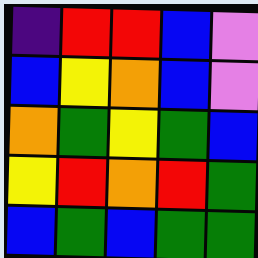[["indigo", "red", "red", "blue", "violet"], ["blue", "yellow", "orange", "blue", "violet"], ["orange", "green", "yellow", "green", "blue"], ["yellow", "red", "orange", "red", "green"], ["blue", "green", "blue", "green", "green"]]